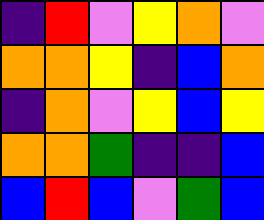[["indigo", "red", "violet", "yellow", "orange", "violet"], ["orange", "orange", "yellow", "indigo", "blue", "orange"], ["indigo", "orange", "violet", "yellow", "blue", "yellow"], ["orange", "orange", "green", "indigo", "indigo", "blue"], ["blue", "red", "blue", "violet", "green", "blue"]]